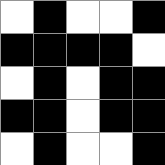[["white", "black", "white", "white", "black"], ["black", "black", "black", "black", "white"], ["white", "black", "white", "black", "black"], ["black", "black", "white", "black", "black"], ["white", "black", "white", "white", "black"]]